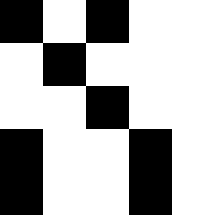[["black", "white", "black", "white", "white"], ["white", "black", "white", "white", "white"], ["white", "white", "black", "white", "white"], ["black", "white", "white", "black", "white"], ["black", "white", "white", "black", "white"]]